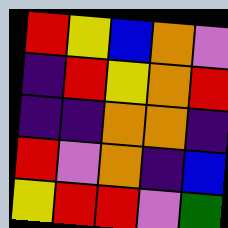[["red", "yellow", "blue", "orange", "violet"], ["indigo", "red", "yellow", "orange", "red"], ["indigo", "indigo", "orange", "orange", "indigo"], ["red", "violet", "orange", "indigo", "blue"], ["yellow", "red", "red", "violet", "green"]]